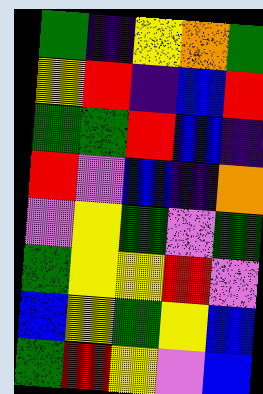[["green", "indigo", "yellow", "orange", "green"], ["yellow", "red", "indigo", "blue", "red"], ["green", "green", "red", "blue", "indigo"], ["red", "violet", "blue", "indigo", "orange"], ["violet", "yellow", "green", "violet", "green"], ["green", "yellow", "yellow", "red", "violet"], ["blue", "yellow", "green", "yellow", "blue"], ["green", "red", "yellow", "violet", "blue"]]